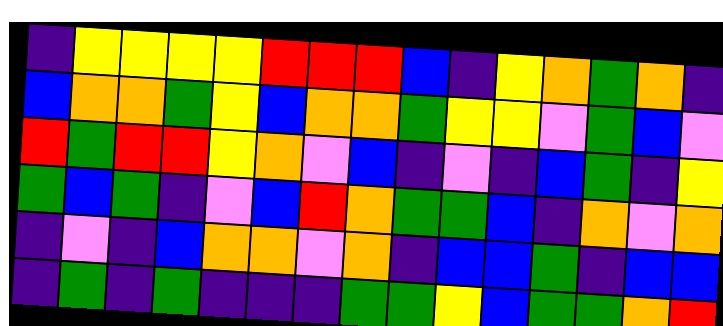[["indigo", "yellow", "yellow", "yellow", "yellow", "red", "red", "red", "blue", "indigo", "yellow", "orange", "green", "orange", "indigo"], ["blue", "orange", "orange", "green", "yellow", "blue", "orange", "orange", "green", "yellow", "yellow", "violet", "green", "blue", "violet"], ["red", "green", "red", "red", "yellow", "orange", "violet", "blue", "indigo", "violet", "indigo", "blue", "green", "indigo", "yellow"], ["green", "blue", "green", "indigo", "violet", "blue", "red", "orange", "green", "green", "blue", "indigo", "orange", "violet", "orange"], ["indigo", "violet", "indigo", "blue", "orange", "orange", "violet", "orange", "indigo", "blue", "blue", "green", "indigo", "blue", "blue"], ["indigo", "green", "indigo", "green", "indigo", "indigo", "indigo", "green", "green", "yellow", "blue", "green", "green", "orange", "red"]]